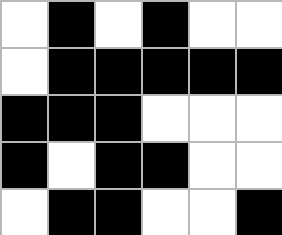[["white", "black", "white", "black", "white", "white"], ["white", "black", "black", "black", "black", "black"], ["black", "black", "black", "white", "white", "white"], ["black", "white", "black", "black", "white", "white"], ["white", "black", "black", "white", "white", "black"]]